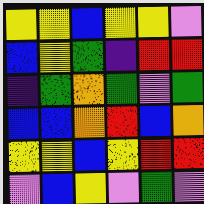[["yellow", "yellow", "blue", "yellow", "yellow", "violet"], ["blue", "yellow", "green", "indigo", "red", "red"], ["indigo", "green", "orange", "green", "violet", "green"], ["blue", "blue", "orange", "red", "blue", "orange"], ["yellow", "yellow", "blue", "yellow", "red", "red"], ["violet", "blue", "yellow", "violet", "green", "violet"]]